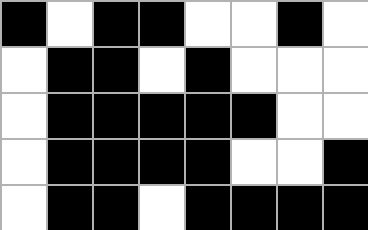[["black", "white", "black", "black", "white", "white", "black", "white"], ["white", "black", "black", "white", "black", "white", "white", "white"], ["white", "black", "black", "black", "black", "black", "white", "white"], ["white", "black", "black", "black", "black", "white", "white", "black"], ["white", "black", "black", "white", "black", "black", "black", "black"]]